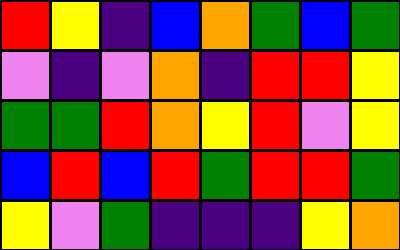[["red", "yellow", "indigo", "blue", "orange", "green", "blue", "green"], ["violet", "indigo", "violet", "orange", "indigo", "red", "red", "yellow"], ["green", "green", "red", "orange", "yellow", "red", "violet", "yellow"], ["blue", "red", "blue", "red", "green", "red", "red", "green"], ["yellow", "violet", "green", "indigo", "indigo", "indigo", "yellow", "orange"]]